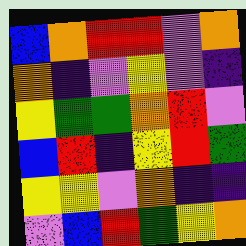[["blue", "orange", "red", "red", "violet", "orange"], ["orange", "indigo", "violet", "yellow", "violet", "indigo"], ["yellow", "green", "green", "orange", "red", "violet"], ["blue", "red", "indigo", "yellow", "red", "green"], ["yellow", "yellow", "violet", "orange", "indigo", "indigo"], ["violet", "blue", "red", "green", "yellow", "orange"]]